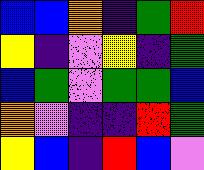[["blue", "blue", "orange", "indigo", "green", "red"], ["yellow", "indigo", "violet", "yellow", "indigo", "green"], ["blue", "green", "violet", "green", "green", "blue"], ["orange", "violet", "indigo", "indigo", "red", "green"], ["yellow", "blue", "indigo", "red", "blue", "violet"]]